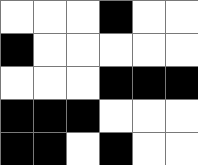[["white", "white", "white", "black", "white", "white"], ["black", "white", "white", "white", "white", "white"], ["white", "white", "white", "black", "black", "black"], ["black", "black", "black", "white", "white", "white"], ["black", "black", "white", "black", "white", "white"]]